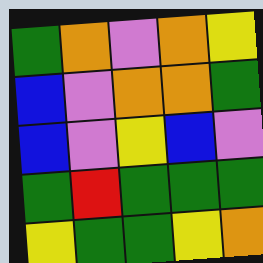[["green", "orange", "violet", "orange", "yellow"], ["blue", "violet", "orange", "orange", "green"], ["blue", "violet", "yellow", "blue", "violet"], ["green", "red", "green", "green", "green"], ["yellow", "green", "green", "yellow", "orange"]]